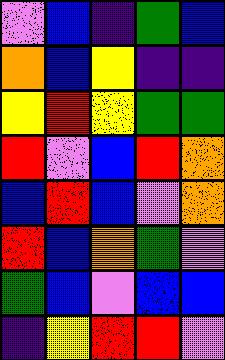[["violet", "blue", "indigo", "green", "blue"], ["orange", "blue", "yellow", "indigo", "indigo"], ["yellow", "red", "yellow", "green", "green"], ["red", "violet", "blue", "red", "orange"], ["blue", "red", "blue", "violet", "orange"], ["red", "blue", "orange", "green", "violet"], ["green", "blue", "violet", "blue", "blue"], ["indigo", "yellow", "red", "red", "violet"]]